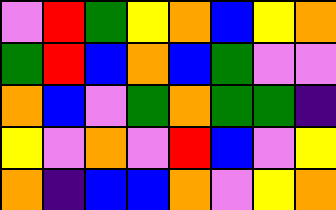[["violet", "red", "green", "yellow", "orange", "blue", "yellow", "orange"], ["green", "red", "blue", "orange", "blue", "green", "violet", "violet"], ["orange", "blue", "violet", "green", "orange", "green", "green", "indigo"], ["yellow", "violet", "orange", "violet", "red", "blue", "violet", "yellow"], ["orange", "indigo", "blue", "blue", "orange", "violet", "yellow", "orange"]]